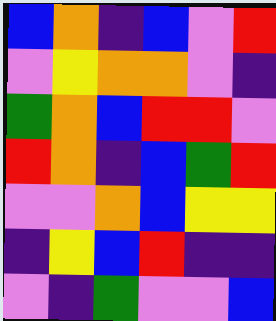[["blue", "orange", "indigo", "blue", "violet", "red"], ["violet", "yellow", "orange", "orange", "violet", "indigo"], ["green", "orange", "blue", "red", "red", "violet"], ["red", "orange", "indigo", "blue", "green", "red"], ["violet", "violet", "orange", "blue", "yellow", "yellow"], ["indigo", "yellow", "blue", "red", "indigo", "indigo"], ["violet", "indigo", "green", "violet", "violet", "blue"]]